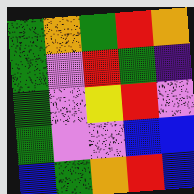[["green", "orange", "green", "red", "orange"], ["green", "violet", "red", "green", "indigo"], ["green", "violet", "yellow", "red", "violet"], ["green", "violet", "violet", "blue", "blue"], ["blue", "green", "orange", "red", "blue"]]